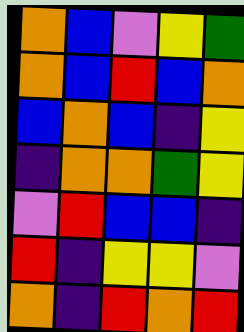[["orange", "blue", "violet", "yellow", "green"], ["orange", "blue", "red", "blue", "orange"], ["blue", "orange", "blue", "indigo", "yellow"], ["indigo", "orange", "orange", "green", "yellow"], ["violet", "red", "blue", "blue", "indigo"], ["red", "indigo", "yellow", "yellow", "violet"], ["orange", "indigo", "red", "orange", "red"]]